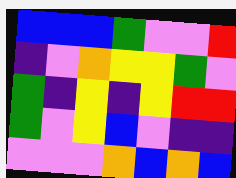[["blue", "blue", "blue", "green", "violet", "violet", "red"], ["indigo", "violet", "orange", "yellow", "yellow", "green", "violet"], ["green", "indigo", "yellow", "indigo", "yellow", "red", "red"], ["green", "violet", "yellow", "blue", "violet", "indigo", "indigo"], ["violet", "violet", "violet", "orange", "blue", "orange", "blue"]]